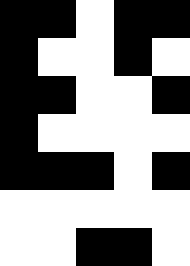[["black", "black", "white", "black", "black"], ["black", "white", "white", "black", "white"], ["black", "black", "white", "white", "black"], ["black", "white", "white", "white", "white"], ["black", "black", "black", "white", "black"], ["white", "white", "white", "white", "white"], ["white", "white", "black", "black", "white"]]